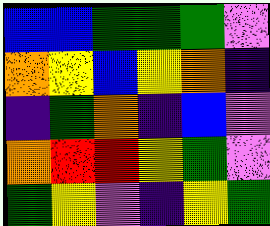[["blue", "blue", "green", "green", "green", "violet"], ["orange", "yellow", "blue", "yellow", "orange", "indigo"], ["indigo", "green", "orange", "indigo", "blue", "violet"], ["orange", "red", "red", "yellow", "green", "violet"], ["green", "yellow", "violet", "indigo", "yellow", "green"]]